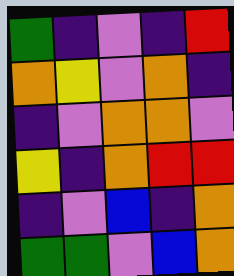[["green", "indigo", "violet", "indigo", "red"], ["orange", "yellow", "violet", "orange", "indigo"], ["indigo", "violet", "orange", "orange", "violet"], ["yellow", "indigo", "orange", "red", "red"], ["indigo", "violet", "blue", "indigo", "orange"], ["green", "green", "violet", "blue", "orange"]]